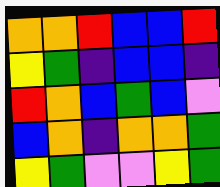[["orange", "orange", "red", "blue", "blue", "red"], ["yellow", "green", "indigo", "blue", "blue", "indigo"], ["red", "orange", "blue", "green", "blue", "violet"], ["blue", "orange", "indigo", "orange", "orange", "green"], ["yellow", "green", "violet", "violet", "yellow", "green"]]